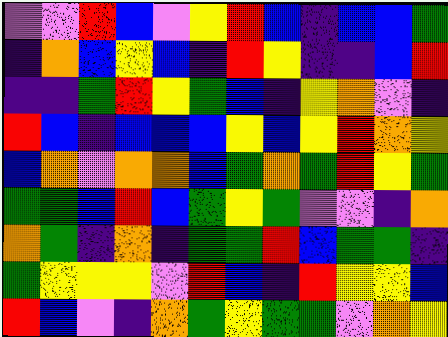[["violet", "violet", "red", "blue", "violet", "yellow", "red", "blue", "indigo", "blue", "blue", "green"], ["indigo", "orange", "blue", "yellow", "blue", "indigo", "red", "yellow", "indigo", "indigo", "blue", "red"], ["indigo", "indigo", "green", "red", "yellow", "green", "blue", "indigo", "yellow", "orange", "violet", "indigo"], ["red", "blue", "indigo", "blue", "blue", "blue", "yellow", "blue", "yellow", "red", "orange", "yellow"], ["blue", "orange", "violet", "orange", "orange", "blue", "green", "orange", "green", "red", "yellow", "green"], ["green", "green", "blue", "red", "blue", "green", "yellow", "green", "violet", "violet", "indigo", "orange"], ["orange", "green", "indigo", "orange", "indigo", "green", "green", "red", "blue", "green", "green", "indigo"], ["green", "yellow", "yellow", "yellow", "violet", "red", "blue", "indigo", "red", "yellow", "yellow", "blue"], ["red", "blue", "violet", "indigo", "orange", "green", "yellow", "green", "green", "violet", "orange", "yellow"]]